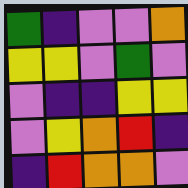[["green", "indigo", "violet", "violet", "orange"], ["yellow", "yellow", "violet", "green", "violet"], ["violet", "indigo", "indigo", "yellow", "yellow"], ["violet", "yellow", "orange", "red", "indigo"], ["indigo", "red", "orange", "orange", "violet"]]